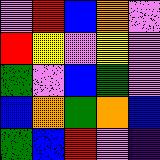[["violet", "red", "blue", "orange", "violet"], ["red", "yellow", "violet", "yellow", "violet"], ["green", "violet", "blue", "green", "violet"], ["blue", "orange", "green", "orange", "blue"], ["green", "blue", "red", "violet", "indigo"]]